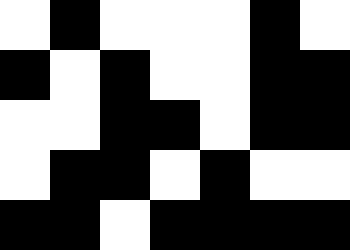[["white", "black", "white", "white", "white", "black", "white"], ["black", "white", "black", "white", "white", "black", "black"], ["white", "white", "black", "black", "white", "black", "black"], ["white", "black", "black", "white", "black", "white", "white"], ["black", "black", "white", "black", "black", "black", "black"]]